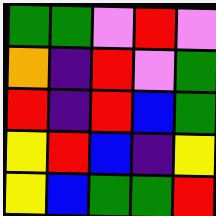[["green", "green", "violet", "red", "violet"], ["orange", "indigo", "red", "violet", "green"], ["red", "indigo", "red", "blue", "green"], ["yellow", "red", "blue", "indigo", "yellow"], ["yellow", "blue", "green", "green", "red"]]